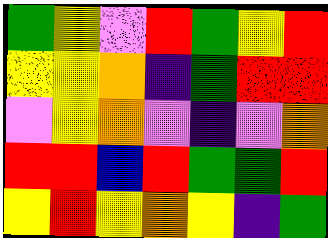[["green", "yellow", "violet", "red", "green", "yellow", "red"], ["yellow", "yellow", "orange", "indigo", "green", "red", "red"], ["violet", "yellow", "orange", "violet", "indigo", "violet", "orange"], ["red", "red", "blue", "red", "green", "green", "red"], ["yellow", "red", "yellow", "orange", "yellow", "indigo", "green"]]